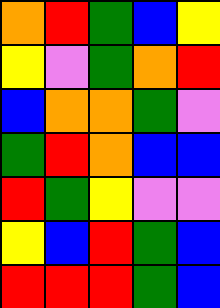[["orange", "red", "green", "blue", "yellow"], ["yellow", "violet", "green", "orange", "red"], ["blue", "orange", "orange", "green", "violet"], ["green", "red", "orange", "blue", "blue"], ["red", "green", "yellow", "violet", "violet"], ["yellow", "blue", "red", "green", "blue"], ["red", "red", "red", "green", "blue"]]